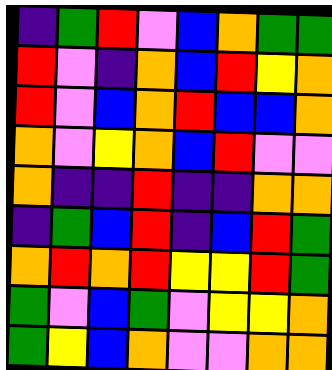[["indigo", "green", "red", "violet", "blue", "orange", "green", "green"], ["red", "violet", "indigo", "orange", "blue", "red", "yellow", "orange"], ["red", "violet", "blue", "orange", "red", "blue", "blue", "orange"], ["orange", "violet", "yellow", "orange", "blue", "red", "violet", "violet"], ["orange", "indigo", "indigo", "red", "indigo", "indigo", "orange", "orange"], ["indigo", "green", "blue", "red", "indigo", "blue", "red", "green"], ["orange", "red", "orange", "red", "yellow", "yellow", "red", "green"], ["green", "violet", "blue", "green", "violet", "yellow", "yellow", "orange"], ["green", "yellow", "blue", "orange", "violet", "violet", "orange", "orange"]]